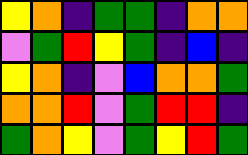[["yellow", "orange", "indigo", "green", "green", "indigo", "orange", "orange"], ["violet", "green", "red", "yellow", "green", "indigo", "blue", "indigo"], ["yellow", "orange", "indigo", "violet", "blue", "orange", "orange", "green"], ["orange", "orange", "red", "violet", "green", "red", "red", "indigo"], ["green", "orange", "yellow", "violet", "green", "yellow", "red", "green"]]